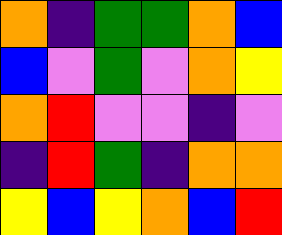[["orange", "indigo", "green", "green", "orange", "blue"], ["blue", "violet", "green", "violet", "orange", "yellow"], ["orange", "red", "violet", "violet", "indigo", "violet"], ["indigo", "red", "green", "indigo", "orange", "orange"], ["yellow", "blue", "yellow", "orange", "blue", "red"]]